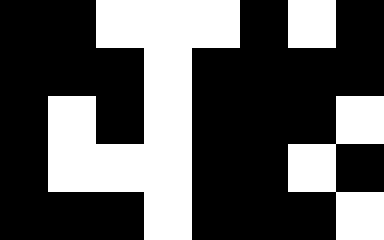[["black", "black", "white", "white", "white", "black", "white", "black"], ["black", "black", "black", "white", "black", "black", "black", "black"], ["black", "white", "black", "white", "black", "black", "black", "white"], ["black", "white", "white", "white", "black", "black", "white", "black"], ["black", "black", "black", "white", "black", "black", "black", "white"]]